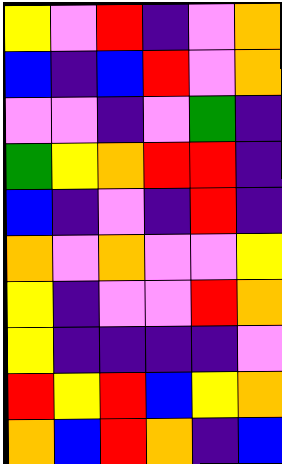[["yellow", "violet", "red", "indigo", "violet", "orange"], ["blue", "indigo", "blue", "red", "violet", "orange"], ["violet", "violet", "indigo", "violet", "green", "indigo"], ["green", "yellow", "orange", "red", "red", "indigo"], ["blue", "indigo", "violet", "indigo", "red", "indigo"], ["orange", "violet", "orange", "violet", "violet", "yellow"], ["yellow", "indigo", "violet", "violet", "red", "orange"], ["yellow", "indigo", "indigo", "indigo", "indigo", "violet"], ["red", "yellow", "red", "blue", "yellow", "orange"], ["orange", "blue", "red", "orange", "indigo", "blue"]]